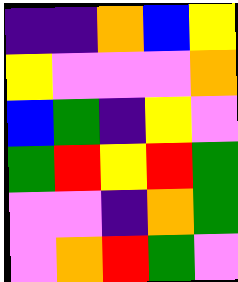[["indigo", "indigo", "orange", "blue", "yellow"], ["yellow", "violet", "violet", "violet", "orange"], ["blue", "green", "indigo", "yellow", "violet"], ["green", "red", "yellow", "red", "green"], ["violet", "violet", "indigo", "orange", "green"], ["violet", "orange", "red", "green", "violet"]]